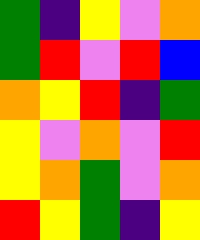[["green", "indigo", "yellow", "violet", "orange"], ["green", "red", "violet", "red", "blue"], ["orange", "yellow", "red", "indigo", "green"], ["yellow", "violet", "orange", "violet", "red"], ["yellow", "orange", "green", "violet", "orange"], ["red", "yellow", "green", "indigo", "yellow"]]